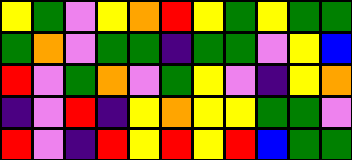[["yellow", "green", "violet", "yellow", "orange", "red", "yellow", "green", "yellow", "green", "green"], ["green", "orange", "violet", "green", "green", "indigo", "green", "green", "violet", "yellow", "blue"], ["red", "violet", "green", "orange", "violet", "green", "yellow", "violet", "indigo", "yellow", "orange"], ["indigo", "violet", "red", "indigo", "yellow", "orange", "yellow", "yellow", "green", "green", "violet"], ["red", "violet", "indigo", "red", "yellow", "red", "yellow", "red", "blue", "green", "green"]]